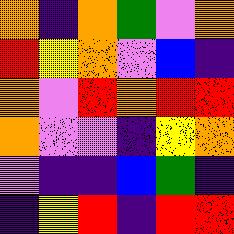[["orange", "indigo", "orange", "green", "violet", "orange"], ["red", "yellow", "orange", "violet", "blue", "indigo"], ["orange", "violet", "red", "orange", "red", "red"], ["orange", "violet", "violet", "indigo", "yellow", "orange"], ["violet", "indigo", "indigo", "blue", "green", "indigo"], ["indigo", "yellow", "red", "indigo", "red", "red"]]